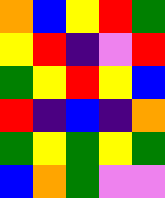[["orange", "blue", "yellow", "red", "green"], ["yellow", "red", "indigo", "violet", "red"], ["green", "yellow", "red", "yellow", "blue"], ["red", "indigo", "blue", "indigo", "orange"], ["green", "yellow", "green", "yellow", "green"], ["blue", "orange", "green", "violet", "violet"]]